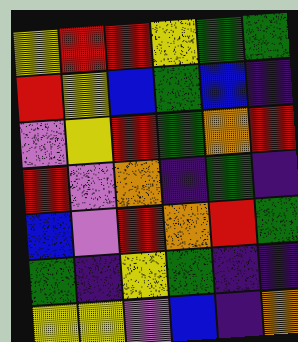[["yellow", "red", "red", "yellow", "green", "green"], ["red", "yellow", "blue", "green", "blue", "indigo"], ["violet", "yellow", "red", "green", "orange", "red"], ["red", "violet", "orange", "indigo", "green", "indigo"], ["blue", "violet", "red", "orange", "red", "green"], ["green", "indigo", "yellow", "green", "indigo", "indigo"], ["yellow", "yellow", "violet", "blue", "indigo", "orange"]]